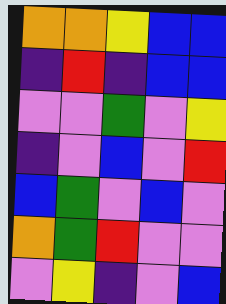[["orange", "orange", "yellow", "blue", "blue"], ["indigo", "red", "indigo", "blue", "blue"], ["violet", "violet", "green", "violet", "yellow"], ["indigo", "violet", "blue", "violet", "red"], ["blue", "green", "violet", "blue", "violet"], ["orange", "green", "red", "violet", "violet"], ["violet", "yellow", "indigo", "violet", "blue"]]